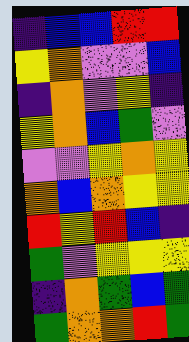[["indigo", "blue", "blue", "red", "red"], ["yellow", "orange", "violet", "violet", "blue"], ["indigo", "orange", "violet", "yellow", "indigo"], ["yellow", "orange", "blue", "green", "violet"], ["violet", "violet", "yellow", "orange", "yellow"], ["orange", "blue", "orange", "yellow", "yellow"], ["red", "yellow", "red", "blue", "indigo"], ["green", "violet", "yellow", "yellow", "yellow"], ["indigo", "orange", "green", "blue", "green"], ["green", "orange", "orange", "red", "green"]]